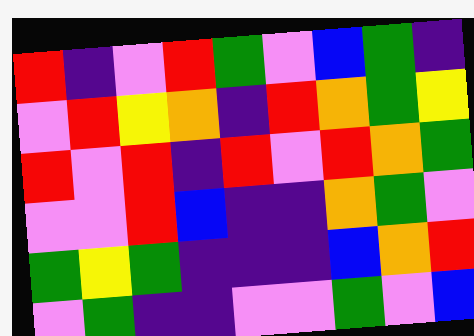[["red", "indigo", "violet", "red", "green", "violet", "blue", "green", "indigo"], ["violet", "red", "yellow", "orange", "indigo", "red", "orange", "green", "yellow"], ["red", "violet", "red", "indigo", "red", "violet", "red", "orange", "green"], ["violet", "violet", "red", "blue", "indigo", "indigo", "orange", "green", "violet"], ["green", "yellow", "green", "indigo", "indigo", "indigo", "blue", "orange", "red"], ["violet", "green", "indigo", "indigo", "violet", "violet", "green", "violet", "blue"]]